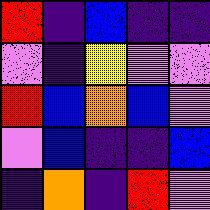[["red", "indigo", "blue", "indigo", "indigo"], ["violet", "indigo", "yellow", "violet", "violet"], ["red", "blue", "orange", "blue", "violet"], ["violet", "blue", "indigo", "indigo", "blue"], ["indigo", "orange", "indigo", "red", "violet"]]